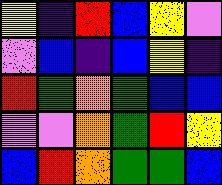[["yellow", "indigo", "red", "blue", "yellow", "violet"], ["violet", "blue", "indigo", "blue", "yellow", "indigo"], ["red", "green", "orange", "green", "blue", "blue"], ["violet", "violet", "orange", "green", "red", "yellow"], ["blue", "red", "orange", "green", "green", "blue"]]